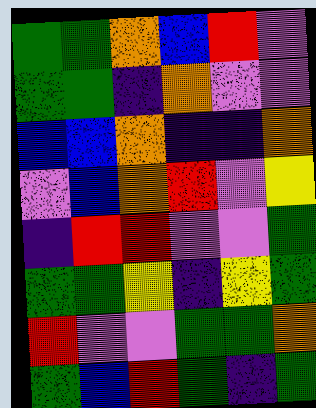[["green", "green", "orange", "blue", "red", "violet"], ["green", "green", "indigo", "orange", "violet", "violet"], ["blue", "blue", "orange", "indigo", "indigo", "orange"], ["violet", "blue", "orange", "red", "violet", "yellow"], ["indigo", "red", "red", "violet", "violet", "green"], ["green", "green", "yellow", "indigo", "yellow", "green"], ["red", "violet", "violet", "green", "green", "orange"], ["green", "blue", "red", "green", "indigo", "green"]]